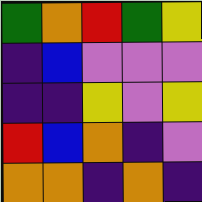[["green", "orange", "red", "green", "yellow"], ["indigo", "blue", "violet", "violet", "violet"], ["indigo", "indigo", "yellow", "violet", "yellow"], ["red", "blue", "orange", "indigo", "violet"], ["orange", "orange", "indigo", "orange", "indigo"]]